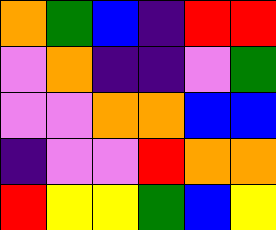[["orange", "green", "blue", "indigo", "red", "red"], ["violet", "orange", "indigo", "indigo", "violet", "green"], ["violet", "violet", "orange", "orange", "blue", "blue"], ["indigo", "violet", "violet", "red", "orange", "orange"], ["red", "yellow", "yellow", "green", "blue", "yellow"]]